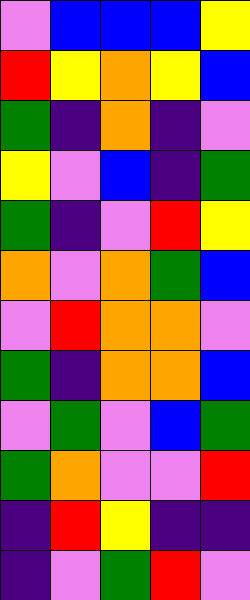[["violet", "blue", "blue", "blue", "yellow"], ["red", "yellow", "orange", "yellow", "blue"], ["green", "indigo", "orange", "indigo", "violet"], ["yellow", "violet", "blue", "indigo", "green"], ["green", "indigo", "violet", "red", "yellow"], ["orange", "violet", "orange", "green", "blue"], ["violet", "red", "orange", "orange", "violet"], ["green", "indigo", "orange", "orange", "blue"], ["violet", "green", "violet", "blue", "green"], ["green", "orange", "violet", "violet", "red"], ["indigo", "red", "yellow", "indigo", "indigo"], ["indigo", "violet", "green", "red", "violet"]]